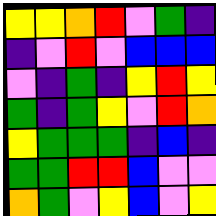[["yellow", "yellow", "orange", "red", "violet", "green", "indigo"], ["indigo", "violet", "red", "violet", "blue", "blue", "blue"], ["violet", "indigo", "green", "indigo", "yellow", "red", "yellow"], ["green", "indigo", "green", "yellow", "violet", "red", "orange"], ["yellow", "green", "green", "green", "indigo", "blue", "indigo"], ["green", "green", "red", "red", "blue", "violet", "violet"], ["orange", "green", "violet", "yellow", "blue", "violet", "yellow"]]